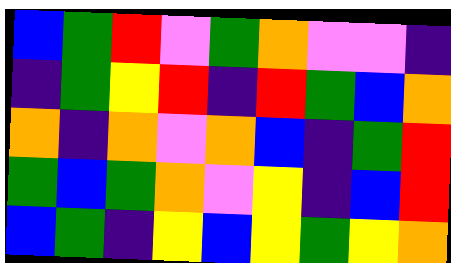[["blue", "green", "red", "violet", "green", "orange", "violet", "violet", "indigo"], ["indigo", "green", "yellow", "red", "indigo", "red", "green", "blue", "orange"], ["orange", "indigo", "orange", "violet", "orange", "blue", "indigo", "green", "red"], ["green", "blue", "green", "orange", "violet", "yellow", "indigo", "blue", "red"], ["blue", "green", "indigo", "yellow", "blue", "yellow", "green", "yellow", "orange"]]